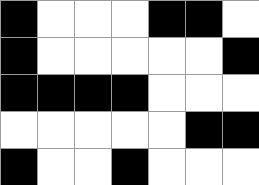[["black", "white", "white", "white", "black", "black", "white"], ["black", "white", "white", "white", "white", "white", "black"], ["black", "black", "black", "black", "white", "white", "white"], ["white", "white", "white", "white", "white", "black", "black"], ["black", "white", "white", "black", "white", "white", "white"]]